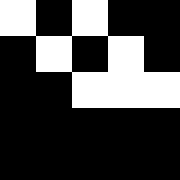[["white", "black", "white", "black", "black"], ["black", "white", "black", "white", "black"], ["black", "black", "white", "white", "white"], ["black", "black", "black", "black", "black"], ["black", "black", "black", "black", "black"]]